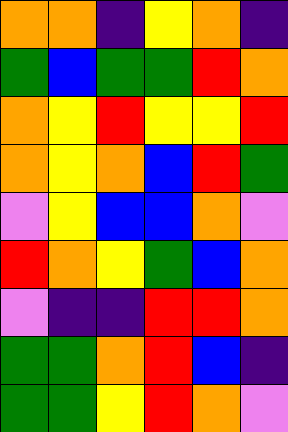[["orange", "orange", "indigo", "yellow", "orange", "indigo"], ["green", "blue", "green", "green", "red", "orange"], ["orange", "yellow", "red", "yellow", "yellow", "red"], ["orange", "yellow", "orange", "blue", "red", "green"], ["violet", "yellow", "blue", "blue", "orange", "violet"], ["red", "orange", "yellow", "green", "blue", "orange"], ["violet", "indigo", "indigo", "red", "red", "orange"], ["green", "green", "orange", "red", "blue", "indigo"], ["green", "green", "yellow", "red", "orange", "violet"]]